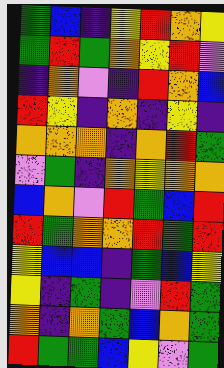[["green", "blue", "indigo", "yellow", "red", "orange", "yellow"], ["green", "red", "green", "orange", "yellow", "red", "violet"], ["indigo", "orange", "violet", "indigo", "red", "orange", "blue"], ["red", "yellow", "indigo", "orange", "indigo", "yellow", "indigo"], ["orange", "orange", "orange", "indigo", "orange", "red", "green"], ["violet", "green", "indigo", "orange", "yellow", "orange", "orange"], ["blue", "orange", "violet", "red", "green", "blue", "red"], ["red", "green", "orange", "orange", "red", "green", "red"], ["yellow", "blue", "blue", "indigo", "green", "blue", "yellow"], ["yellow", "indigo", "green", "indigo", "violet", "red", "green"], ["orange", "indigo", "orange", "green", "blue", "orange", "green"], ["red", "green", "green", "blue", "yellow", "violet", "green"]]